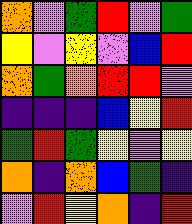[["orange", "violet", "green", "red", "violet", "green"], ["yellow", "violet", "yellow", "violet", "blue", "red"], ["orange", "green", "orange", "red", "red", "violet"], ["indigo", "indigo", "indigo", "blue", "yellow", "red"], ["green", "red", "green", "yellow", "violet", "yellow"], ["orange", "indigo", "orange", "blue", "green", "indigo"], ["violet", "red", "yellow", "orange", "indigo", "red"]]